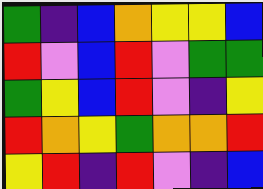[["green", "indigo", "blue", "orange", "yellow", "yellow", "blue"], ["red", "violet", "blue", "red", "violet", "green", "green"], ["green", "yellow", "blue", "red", "violet", "indigo", "yellow"], ["red", "orange", "yellow", "green", "orange", "orange", "red"], ["yellow", "red", "indigo", "red", "violet", "indigo", "blue"]]